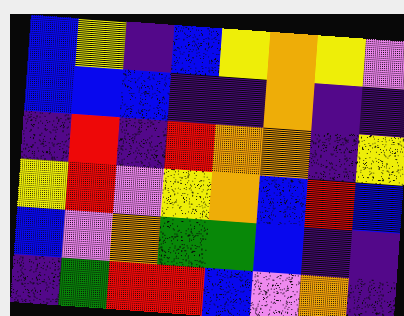[["blue", "yellow", "indigo", "blue", "yellow", "orange", "yellow", "violet"], ["blue", "blue", "blue", "indigo", "indigo", "orange", "indigo", "indigo"], ["indigo", "red", "indigo", "red", "orange", "orange", "indigo", "yellow"], ["yellow", "red", "violet", "yellow", "orange", "blue", "red", "blue"], ["blue", "violet", "orange", "green", "green", "blue", "indigo", "indigo"], ["indigo", "green", "red", "red", "blue", "violet", "orange", "indigo"]]